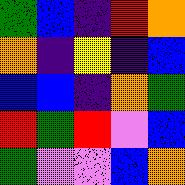[["green", "blue", "indigo", "red", "orange"], ["orange", "indigo", "yellow", "indigo", "blue"], ["blue", "blue", "indigo", "orange", "green"], ["red", "green", "red", "violet", "blue"], ["green", "violet", "violet", "blue", "orange"]]